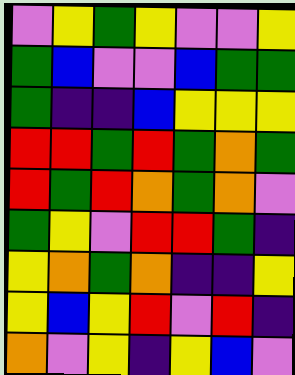[["violet", "yellow", "green", "yellow", "violet", "violet", "yellow"], ["green", "blue", "violet", "violet", "blue", "green", "green"], ["green", "indigo", "indigo", "blue", "yellow", "yellow", "yellow"], ["red", "red", "green", "red", "green", "orange", "green"], ["red", "green", "red", "orange", "green", "orange", "violet"], ["green", "yellow", "violet", "red", "red", "green", "indigo"], ["yellow", "orange", "green", "orange", "indigo", "indigo", "yellow"], ["yellow", "blue", "yellow", "red", "violet", "red", "indigo"], ["orange", "violet", "yellow", "indigo", "yellow", "blue", "violet"]]